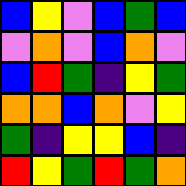[["blue", "yellow", "violet", "blue", "green", "blue"], ["violet", "orange", "violet", "blue", "orange", "violet"], ["blue", "red", "green", "indigo", "yellow", "green"], ["orange", "orange", "blue", "orange", "violet", "yellow"], ["green", "indigo", "yellow", "yellow", "blue", "indigo"], ["red", "yellow", "green", "red", "green", "orange"]]